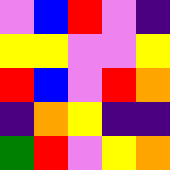[["violet", "blue", "red", "violet", "indigo"], ["yellow", "yellow", "violet", "violet", "yellow"], ["red", "blue", "violet", "red", "orange"], ["indigo", "orange", "yellow", "indigo", "indigo"], ["green", "red", "violet", "yellow", "orange"]]